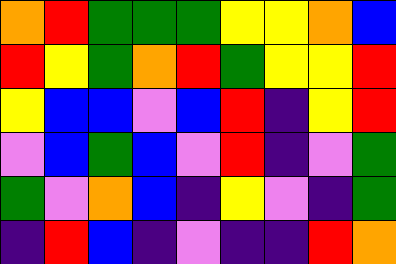[["orange", "red", "green", "green", "green", "yellow", "yellow", "orange", "blue"], ["red", "yellow", "green", "orange", "red", "green", "yellow", "yellow", "red"], ["yellow", "blue", "blue", "violet", "blue", "red", "indigo", "yellow", "red"], ["violet", "blue", "green", "blue", "violet", "red", "indigo", "violet", "green"], ["green", "violet", "orange", "blue", "indigo", "yellow", "violet", "indigo", "green"], ["indigo", "red", "blue", "indigo", "violet", "indigo", "indigo", "red", "orange"]]